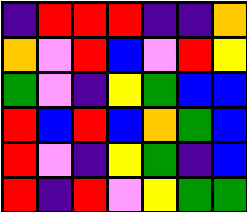[["indigo", "red", "red", "red", "indigo", "indigo", "orange"], ["orange", "violet", "red", "blue", "violet", "red", "yellow"], ["green", "violet", "indigo", "yellow", "green", "blue", "blue"], ["red", "blue", "red", "blue", "orange", "green", "blue"], ["red", "violet", "indigo", "yellow", "green", "indigo", "blue"], ["red", "indigo", "red", "violet", "yellow", "green", "green"]]